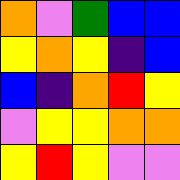[["orange", "violet", "green", "blue", "blue"], ["yellow", "orange", "yellow", "indigo", "blue"], ["blue", "indigo", "orange", "red", "yellow"], ["violet", "yellow", "yellow", "orange", "orange"], ["yellow", "red", "yellow", "violet", "violet"]]